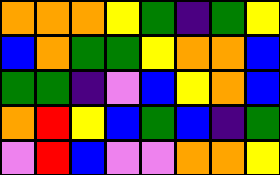[["orange", "orange", "orange", "yellow", "green", "indigo", "green", "yellow"], ["blue", "orange", "green", "green", "yellow", "orange", "orange", "blue"], ["green", "green", "indigo", "violet", "blue", "yellow", "orange", "blue"], ["orange", "red", "yellow", "blue", "green", "blue", "indigo", "green"], ["violet", "red", "blue", "violet", "violet", "orange", "orange", "yellow"]]